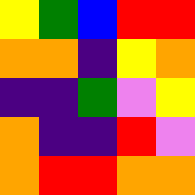[["yellow", "green", "blue", "red", "red"], ["orange", "orange", "indigo", "yellow", "orange"], ["indigo", "indigo", "green", "violet", "yellow"], ["orange", "indigo", "indigo", "red", "violet"], ["orange", "red", "red", "orange", "orange"]]